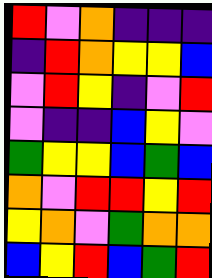[["red", "violet", "orange", "indigo", "indigo", "indigo"], ["indigo", "red", "orange", "yellow", "yellow", "blue"], ["violet", "red", "yellow", "indigo", "violet", "red"], ["violet", "indigo", "indigo", "blue", "yellow", "violet"], ["green", "yellow", "yellow", "blue", "green", "blue"], ["orange", "violet", "red", "red", "yellow", "red"], ["yellow", "orange", "violet", "green", "orange", "orange"], ["blue", "yellow", "red", "blue", "green", "red"]]